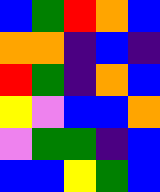[["blue", "green", "red", "orange", "blue"], ["orange", "orange", "indigo", "blue", "indigo"], ["red", "green", "indigo", "orange", "blue"], ["yellow", "violet", "blue", "blue", "orange"], ["violet", "green", "green", "indigo", "blue"], ["blue", "blue", "yellow", "green", "blue"]]